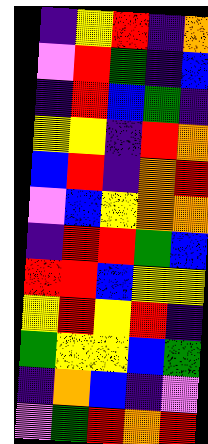[["indigo", "yellow", "red", "indigo", "orange"], ["violet", "red", "green", "indigo", "blue"], ["indigo", "red", "blue", "green", "indigo"], ["yellow", "yellow", "indigo", "red", "orange"], ["blue", "red", "indigo", "orange", "red"], ["violet", "blue", "yellow", "orange", "orange"], ["indigo", "red", "red", "green", "blue"], ["red", "red", "blue", "yellow", "yellow"], ["yellow", "red", "yellow", "red", "indigo"], ["green", "yellow", "yellow", "blue", "green"], ["indigo", "orange", "blue", "indigo", "violet"], ["violet", "green", "red", "orange", "red"]]